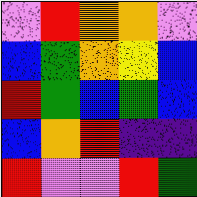[["violet", "red", "orange", "orange", "violet"], ["blue", "green", "orange", "yellow", "blue"], ["red", "green", "blue", "green", "blue"], ["blue", "orange", "red", "indigo", "indigo"], ["red", "violet", "violet", "red", "green"]]